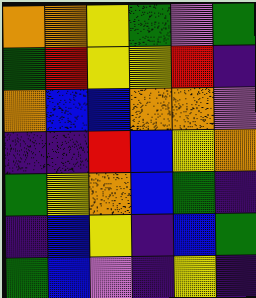[["orange", "orange", "yellow", "green", "violet", "green"], ["green", "red", "yellow", "yellow", "red", "indigo"], ["orange", "blue", "blue", "orange", "orange", "violet"], ["indigo", "indigo", "red", "blue", "yellow", "orange"], ["green", "yellow", "orange", "blue", "green", "indigo"], ["indigo", "blue", "yellow", "indigo", "blue", "green"], ["green", "blue", "violet", "indigo", "yellow", "indigo"]]